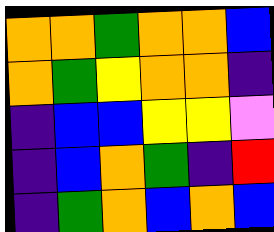[["orange", "orange", "green", "orange", "orange", "blue"], ["orange", "green", "yellow", "orange", "orange", "indigo"], ["indigo", "blue", "blue", "yellow", "yellow", "violet"], ["indigo", "blue", "orange", "green", "indigo", "red"], ["indigo", "green", "orange", "blue", "orange", "blue"]]